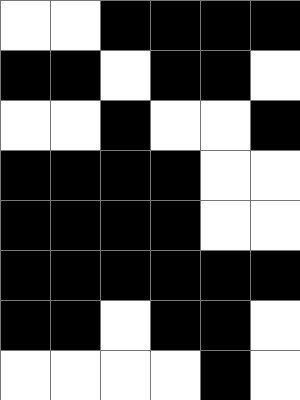[["white", "white", "black", "black", "black", "black"], ["black", "black", "white", "black", "black", "white"], ["white", "white", "black", "white", "white", "black"], ["black", "black", "black", "black", "white", "white"], ["black", "black", "black", "black", "white", "white"], ["black", "black", "black", "black", "black", "black"], ["black", "black", "white", "black", "black", "white"], ["white", "white", "white", "white", "black", "white"]]